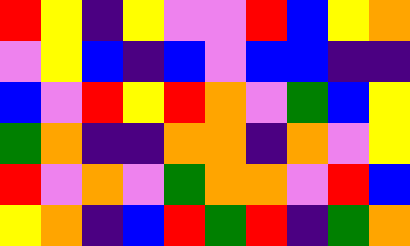[["red", "yellow", "indigo", "yellow", "violet", "violet", "red", "blue", "yellow", "orange"], ["violet", "yellow", "blue", "indigo", "blue", "violet", "blue", "blue", "indigo", "indigo"], ["blue", "violet", "red", "yellow", "red", "orange", "violet", "green", "blue", "yellow"], ["green", "orange", "indigo", "indigo", "orange", "orange", "indigo", "orange", "violet", "yellow"], ["red", "violet", "orange", "violet", "green", "orange", "orange", "violet", "red", "blue"], ["yellow", "orange", "indigo", "blue", "red", "green", "red", "indigo", "green", "orange"]]